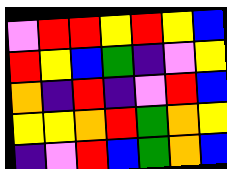[["violet", "red", "red", "yellow", "red", "yellow", "blue"], ["red", "yellow", "blue", "green", "indigo", "violet", "yellow"], ["orange", "indigo", "red", "indigo", "violet", "red", "blue"], ["yellow", "yellow", "orange", "red", "green", "orange", "yellow"], ["indigo", "violet", "red", "blue", "green", "orange", "blue"]]